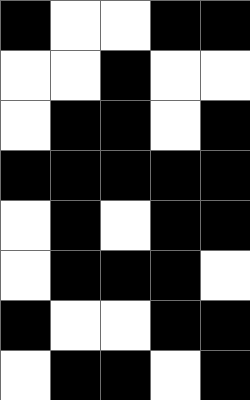[["black", "white", "white", "black", "black"], ["white", "white", "black", "white", "white"], ["white", "black", "black", "white", "black"], ["black", "black", "black", "black", "black"], ["white", "black", "white", "black", "black"], ["white", "black", "black", "black", "white"], ["black", "white", "white", "black", "black"], ["white", "black", "black", "white", "black"]]